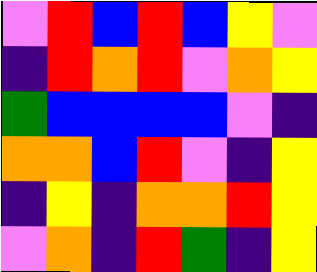[["violet", "red", "blue", "red", "blue", "yellow", "violet"], ["indigo", "red", "orange", "red", "violet", "orange", "yellow"], ["green", "blue", "blue", "blue", "blue", "violet", "indigo"], ["orange", "orange", "blue", "red", "violet", "indigo", "yellow"], ["indigo", "yellow", "indigo", "orange", "orange", "red", "yellow"], ["violet", "orange", "indigo", "red", "green", "indigo", "yellow"]]